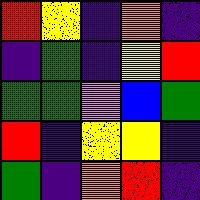[["red", "yellow", "indigo", "orange", "indigo"], ["indigo", "green", "indigo", "yellow", "red"], ["green", "green", "violet", "blue", "green"], ["red", "indigo", "yellow", "yellow", "indigo"], ["green", "indigo", "orange", "red", "indigo"]]